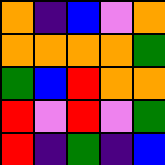[["orange", "indigo", "blue", "violet", "orange"], ["orange", "orange", "orange", "orange", "green"], ["green", "blue", "red", "orange", "orange"], ["red", "violet", "red", "violet", "green"], ["red", "indigo", "green", "indigo", "blue"]]